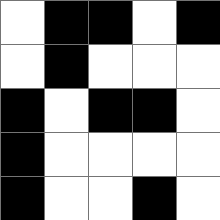[["white", "black", "black", "white", "black"], ["white", "black", "white", "white", "white"], ["black", "white", "black", "black", "white"], ["black", "white", "white", "white", "white"], ["black", "white", "white", "black", "white"]]